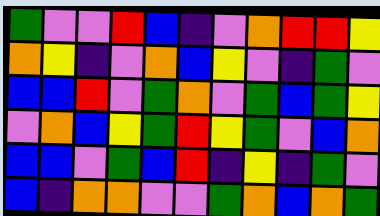[["green", "violet", "violet", "red", "blue", "indigo", "violet", "orange", "red", "red", "yellow"], ["orange", "yellow", "indigo", "violet", "orange", "blue", "yellow", "violet", "indigo", "green", "violet"], ["blue", "blue", "red", "violet", "green", "orange", "violet", "green", "blue", "green", "yellow"], ["violet", "orange", "blue", "yellow", "green", "red", "yellow", "green", "violet", "blue", "orange"], ["blue", "blue", "violet", "green", "blue", "red", "indigo", "yellow", "indigo", "green", "violet"], ["blue", "indigo", "orange", "orange", "violet", "violet", "green", "orange", "blue", "orange", "green"]]